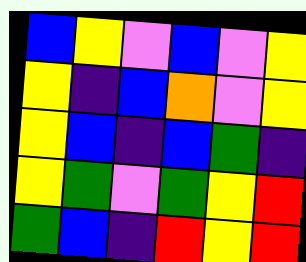[["blue", "yellow", "violet", "blue", "violet", "yellow"], ["yellow", "indigo", "blue", "orange", "violet", "yellow"], ["yellow", "blue", "indigo", "blue", "green", "indigo"], ["yellow", "green", "violet", "green", "yellow", "red"], ["green", "blue", "indigo", "red", "yellow", "red"]]